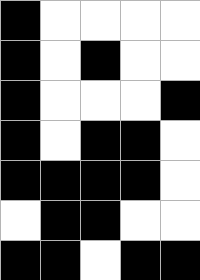[["black", "white", "white", "white", "white"], ["black", "white", "black", "white", "white"], ["black", "white", "white", "white", "black"], ["black", "white", "black", "black", "white"], ["black", "black", "black", "black", "white"], ["white", "black", "black", "white", "white"], ["black", "black", "white", "black", "black"]]